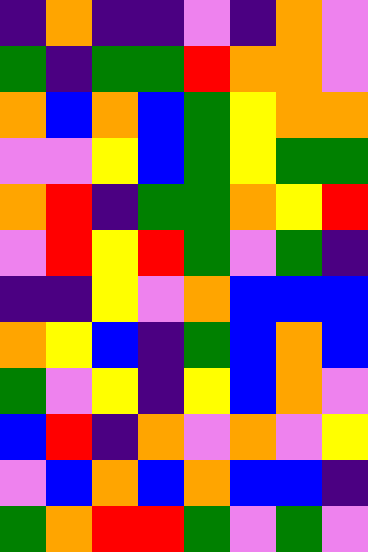[["indigo", "orange", "indigo", "indigo", "violet", "indigo", "orange", "violet"], ["green", "indigo", "green", "green", "red", "orange", "orange", "violet"], ["orange", "blue", "orange", "blue", "green", "yellow", "orange", "orange"], ["violet", "violet", "yellow", "blue", "green", "yellow", "green", "green"], ["orange", "red", "indigo", "green", "green", "orange", "yellow", "red"], ["violet", "red", "yellow", "red", "green", "violet", "green", "indigo"], ["indigo", "indigo", "yellow", "violet", "orange", "blue", "blue", "blue"], ["orange", "yellow", "blue", "indigo", "green", "blue", "orange", "blue"], ["green", "violet", "yellow", "indigo", "yellow", "blue", "orange", "violet"], ["blue", "red", "indigo", "orange", "violet", "orange", "violet", "yellow"], ["violet", "blue", "orange", "blue", "orange", "blue", "blue", "indigo"], ["green", "orange", "red", "red", "green", "violet", "green", "violet"]]